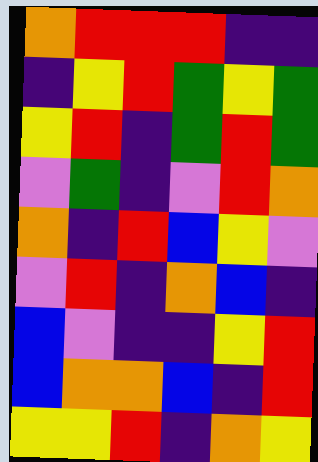[["orange", "red", "red", "red", "indigo", "indigo"], ["indigo", "yellow", "red", "green", "yellow", "green"], ["yellow", "red", "indigo", "green", "red", "green"], ["violet", "green", "indigo", "violet", "red", "orange"], ["orange", "indigo", "red", "blue", "yellow", "violet"], ["violet", "red", "indigo", "orange", "blue", "indigo"], ["blue", "violet", "indigo", "indigo", "yellow", "red"], ["blue", "orange", "orange", "blue", "indigo", "red"], ["yellow", "yellow", "red", "indigo", "orange", "yellow"]]